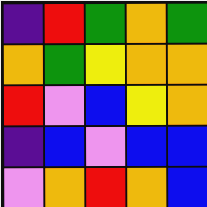[["indigo", "red", "green", "orange", "green"], ["orange", "green", "yellow", "orange", "orange"], ["red", "violet", "blue", "yellow", "orange"], ["indigo", "blue", "violet", "blue", "blue"], ["violet", "orange", "red", "orange", "blue"]]